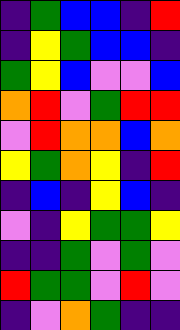[["indigo", "green", "blue", "blue", "indigo", "red"], ["indigo", "yellow", "green", "blue", "blue", "indigo"], ["green", "yellow", "blue", "violet", "violet", "blue"], ["orange", "red", "violet", "green", "red", "red"], ["violet", "red", "orange", "orange", "blue", "orange"], ["yellow", "green", "orange", "yellow", "indigo", "red"], ["indigo", "blue", "indigo", "yellow", "blue", "indigo"], ["violet", "indigo", "yellow", "green", "green", "yellow"], ["indigo", "indigo", "green", "violet", "green", "violet"], ["red", "green", "green", "violet", "red", "violet"], ["indigo", "violet", "orange", "green", "indigo", "indigo"]]